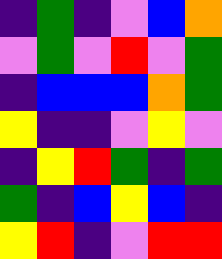[["indigo", "green", "indigo", "violet", "blue", "orange"], ["violet", "green", "violet", "red", "violet", "green"], ["indigo", "blue", "blue", "blue", "orange", "green"], ["yellow", "indigo", "indigo", "violet", "yellow", "violet"], ["indigo", "yellow", "red", "green", "indigo", "green"], ["green", "indigo", "blue", "yellow", "blue", "indigo"], ["yellow", "red", "indigo", "violet", "red", "red"]]